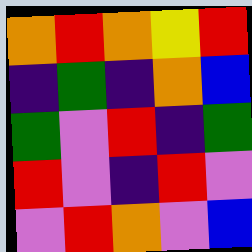[["orange", "red", "orange", "yellow", "red"], ["indigo", "green", "indigo", "orange", "blue"], ["green", "violet", "red", "indigo", "green"], ["red", "violet", "indigo", "red", "violet"], ["violet", "red", "orange", "violet", "blue"]]